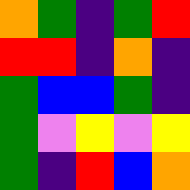[["orange", "green", "indigo", "green", "red"], ["red", "red", "indigo", "orange", "indigo"], ["green", "blue", "blue", "green", "indigo"], ["green", "violet", "yellow", "violet", "yellow"], ["green", "indigo", "red", "blue", "orange"]]